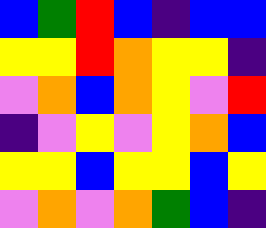[["blue", "green", "red", "blue", "indigo", "blue", "blue"], ["yellow", "yellow", "red", "orange", "yellow", "yellow", "indigo"], ["violet", "orange", "blue", "orange", "yellow", "violet", "red"], ["indigo", "violet", "yellow", "violet", "yellow", "orange", "blue"], ["yellow", "yellow", "blue", "yellow", "yellow", "blue", "yellow"], ["violet", "orange", "violet", "orange", "green", "blue", "indigo"]]